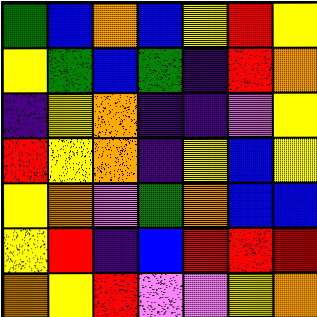[["green", "blue", "orange", "blue", "yellow", "red", "yellow"], ["yellow", "green", "blue", "green", "indigo", "red", "orange"], ["indigo", "yellow", "orange", "indigo", "indigo", "violet", "yellow"], ["red", "yellow", "orange", "indigo", "yellow", "blue", "yellow"], ["yellow", "orange", "violet", "green", "orange", "blue", "blue"], ["yellow", "red", "indigo", "blue", "red", "red", "red"], ["orange", "yellow", "red", "violet", "violet", "yellow", "orange"]]